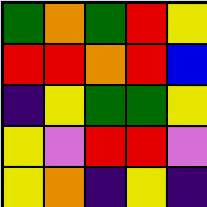[["green", "orange", "green", "red", "yellow"], ["red", "red", "orange", "red", "blue"], ["indigo", "yellow", "green", "green", "yellow"], ["yellow", "violet", "red", "red", "violet"], ["yellow", "orange", "indigo", "yellow", "indigo"]]